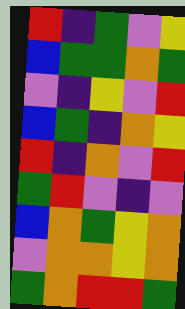[["red", "indigo", "green", "violet", "yellow"], ["blue", "green", "green", "orange", "green"], ["violet", "indigo", "yellow", "violet", "red"], ["blue", "green", "indigo", "orange", "yellow"], ["red", "indigo", "orange", "violet", "red"], ["green", "red", "violet", "indigo", "violet"], ["blue", "orange", "green", "yellow", "orange"], ["violet", "orange", "orange", "yellow", "orange"], ["green", "orange", "red", "red", "green"]]